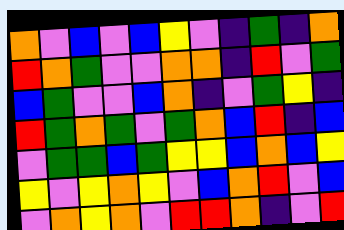[["orange", "violet", "blue", "violet", "blue", "yellow", "violet", "indigo", "green", "indigo", "orange"], ["red", "orange", "green", "violet", "violet", "orange", "orange", "indigo", "red", "violet", "green"], ["blue", "green", "violet", "violet", "blue", "orange", "indigo", "violet", "green", "yellow", "indigo"], ["red", "green", "orange", "green", "violet", "green", "orange", "blue", "red", "indigo", "blue"], ["violet", "green", "green", "blue", "green", "yellow", "yellow", "blue", "orange", "blue", "yellow"], ["yellow", "violet", "yellow", "orange", "yellow", "violet", "blue", "orange", "red", "violet", "blue"], ["violet", "orange", "yellow", "orange", "violet", "red", "red", "orange", "indigo", "violet", "red"]]